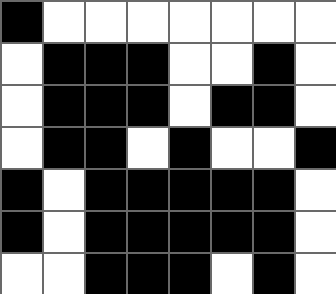[["black", "white", "white", "white", "white", "white", "white", "white"], ["white", "black", "black", "black", "white", "white", "black", "white"], ["white", "black", "black", "black", "white", "black", "black", "white"], ["white", "black", "black", "white", "black", "white", "white", "black"], ["black", "white", "black", "black", "black", "black", "black", "white"], ["black", "white", "black", "black", "black", "black", "black", "white"], ["white", "white", "black", "black", "black", "white", "black", "white"]]